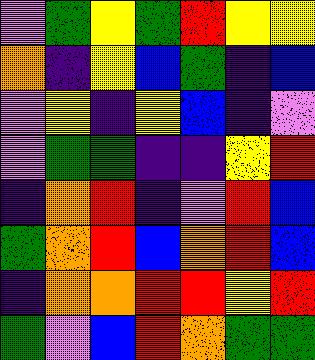[["violet", "green", "yellow", "green", "red", "yellow", "yellow"], ["orange", "indigo", "yellow", "blue", "green", "indigo", "blue"], ["violet", "yellow", "indigo", "yellow", "blue", "indigo", "violet"], ["violet", "green", "green", "indigo", "indigo", "yellow", "red"], ["indigo", "orange", "red", "indigo", "violet", "red", "blue"], ["green", "orange", "red", "blue", "orange", "red", "blue"], ["indigo", "orange", "orange", "red", "red", "yellow", "red"], ["green", "violet", "blue", "red", "orange", "green", "green"]]